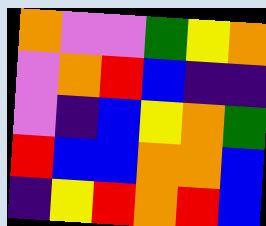[["orange", "violet", "violet", "green", "yellow", "orange"], ["violet", "orange", "red", "blue", "indigo", "indigo"], ["violet", "indigo", "blue", "yellow", "orange", "green"], ["red", "blue", "blue", "orange", "orange", "blue"], ["indigo", "yellow", "red", "orange", "red", "blue"]]